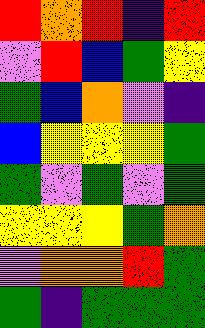[["red", "orange", "red", "indigo", "red"], ["violet", "red", "blue", "green", "yellow"], ["green", "blue", "orange", "violet", "indigo"], ["blue", "yellow", "yellow", "yellow", "green"], ["green", "violet", "green", "violet", "green"], ["yellow", "yellow", "yellow", "green", "orange"], ["violet", "orange", "orange", "red", "green"], ["green", "indigo", "green", "green", "green"]]